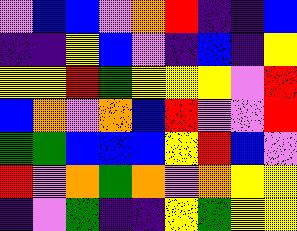[["violet", "blue", "blue", "violet", "orange", "red", "indigo", "indigo", "blue"], ["indigo", "indigo", "yellow", "blue", "violet", "indigo", "blue", "indigo", "yellow"], ["yellow", "yellow", "red", "green", "yellow", "yellow", "yellow", "violet", "red"], ["blue", "orange", "violet", "orange", "blue", "red", "violet", "violet", "red"], ["green", "green", "blue", "blue", "blue", "yellow", "red", "blue", "violet"], ["red", "violet", "orange", "green", "orange", "violet", "orange", "yellow", "yellow"], ["indigo", "violet", "green", "indigo", "indigo", "yellow", "green", "yellow", "yellow"]]